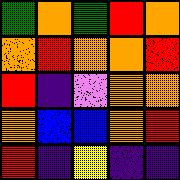[["green", "orange", "green", "red", "orange"], ["orange", "red", "orange", "orange", "red"], ["red", "indigo", "violet", "orange", "orange"], ["orange", "blue", "blue", "orange", "red"], ["red", "indigo", "yellow", "indigo", "indigo"]]